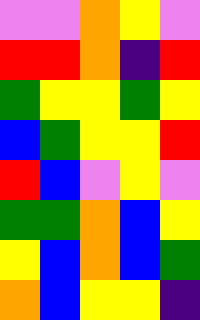[["violet", "violet", "orange", "yellow", "violet"], ["red", "red", "orange", "indigo", "red"], ["green", "yellow", "yellow", "green", "yellow"], ["blue", "green", "yellow", "yellow", "red"], ["red", "blue", "violet", "yellow", "violet"], ["green", "green", "orange", "blue", "yellow"], ["yellow", "blue", "orange", "blue", "green"], ["orange", "blue", "yellow", "yellow", "indigo"]]